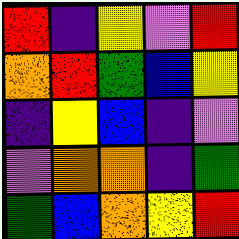[["red", "indigo", "yellow", "violet", "red"], ["orange", "red", "green", "blue", "yellow"], ["indigo", "yellow", "blue", "indigo", "violet"], ["violet", "orange", "orange", "indigo", "green"], ["green", "blue", "orange", "yellow", "red"]]